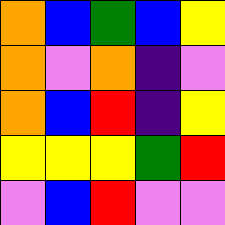[["orange", "blue", "green", "blue", "yellow"], ["orange", "violet", "orange", "indigo", "violet"], ["orange", "blue", "red", "indigo", "yellow"], ["yellow", "yellow", "yellow", "green", "red"], ["violet", "blue", "red", "violet", "violet"]]